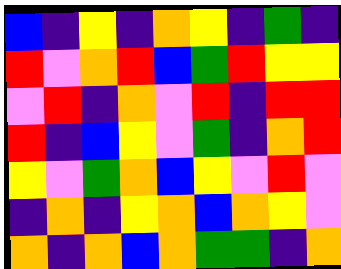[["blue", "indigo", "yellow", "indigo", "orange", "yellow", "indigo", "green", "indigo"], ["red", "violet", "orange", "red", "blue", "green", "red", "yellow", "yellow"], ["violet", "red", "indigo", "orange", "violet", "red", "indigo", "red", "red"], ["red", "indigo", "blue", "yellow", "violet", "green", "indigo", "orange", "red"], ["yellow", "violet", "green", "orange", "blue", "yellow", "violet", "red", "violet"], ["indigo", "orange", "indigo", "yellow", "orange", "blue", "orange", "yellow", "violet"], ["orange", "indigo", "orange", "blue", "orange", "green", "green", "indigo", "orange"]]